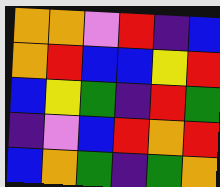[["orange", "orange", "violet", "red", "indigo", "blue"], ["orange", "red", "blue", "blue", "yellow", "red"], ["blue", "yellow", "green", "indigo", "red", "green"], ["indigo", "violet", "blue", "red", "orange", "red"], ["blue", "orange", "green", "indigo", "green", "orange"]]